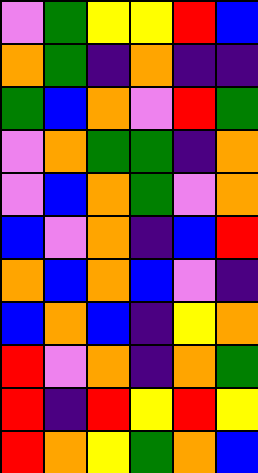[["violet", "green", "yellow", "yellow", "red", "blue"], ["orange", "green", "indigo", "orange", "indigo", "indigo"], ["green", "blue", "orange", "violet", "red", "green"], ["violet", "orange", "green", "green", "indigo", "orange"], ["violet", "blue", "orange", "green", "violet", "orange"], ["blue", "violet", "orange", "indigo", "blue", "red"], ["orange", "blue", "orange", "blue", "violet", "indigo"], ["blue", "orange", "blue", "indigo", "yellow", "orange"], ["red", "violet", "orange", "indigo", "orange", "green"], ["red", "indigo", "red", "yellow", "red", "yellow"], ["red", "orange", "yellow", "green", "orange", "blue"]]